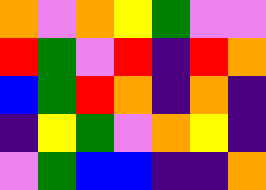[["orange", "violet", "orange", "yellow", "green", "violet", "violet"], ["red", "green", "violet", "red", "indigo", "red", "orange"], ["blue", "green", "red", "orange", "indigo", "orange", "indigo"], ["indigo", "yellow", "green", "violet", "orange", "yellow", "indigo"], ["violet", "green", "blue", "blue", "indigo", "indigo", "orange"]]